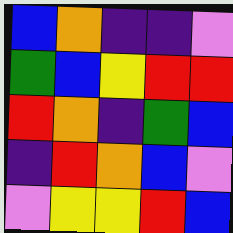[["blue", "orange", "indigo", "indigo", "violet"], ["green", "blue", "yellow", "red", "red"], ["red", "orange", "indigo", "green", "blue"], ["indigo", "red", "orange", "blue", "violet"], ["violet", "yellow", "yellow", "red", "blue"]]